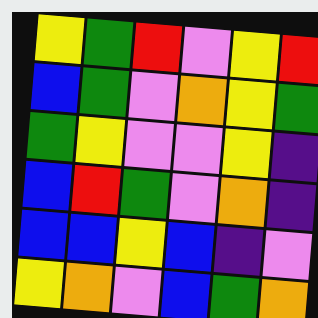[["yellow", "green", "red", "violet", "yellow", "red"], ["blue", "green", "violet", "orange", "yellow", "green"], ["green", "yellow", "violet", "violet", "yellow", "indigo"], ["blue", "red", "green", "violet", "orange", "indigo"], ["blue", "blue", "yellow", "blue", "indigo", "violet"], ["yellow", "orange", "violet", "blue", "green", "orange"]]